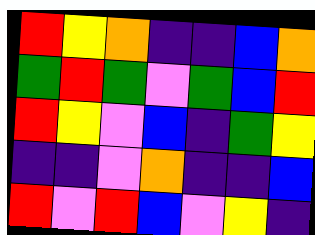[["red", "yellow", "orange", "indigo", "indigo", "blue", "orange"], ["green", "red", "green", "violet", "green", "blue", "red"], ["red", "yellow", "violet", "blue", "indigo", "green", "yellow"], ["indigo", "indigo", "violet", "orange", "indigo", "indigo", "blue"], ["red", "violet", "red", "blue", "violet", "yellow", "indigo"]]